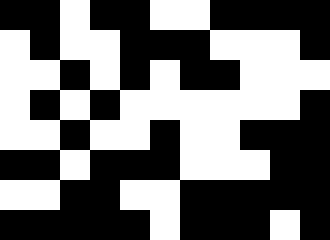[["black", "black", "white", "black", "black", "white", "white", "black", "black", "black", "black"], ["white", "black", "white", "white", "black", "black", "black", "white", "white", "white", "black"], ["white", "white", "black", "white", "black", "white", "black", "black", "white", "white", "white"], ["white", "black", "white", "black", "white", "white", "white", "white", "white", "white", "black"], ["white", "white", "black", "white", "white", "black", "white", "white", "black", "black", "black"], ["black", "black", "white", "black", "black", "black", "white", "white", "white", "black", "black"], ["white", "white", "black", "black", "white", "white", "black", "black", "black", "black", "black"], ["black", "black", "black", "black", "black", "white", "black", "black", "black", "white", "black"]]